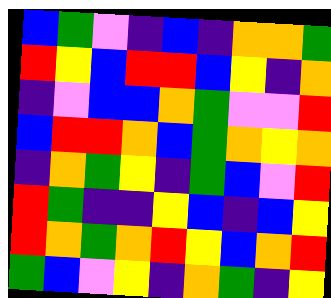[["blue", "green", "violet", "indigo", "blue", "indigo", "orange", "orange", "green"], ["red", "yellow", "blue", "red", "red", "blue", "yellow", "indigo", "orange"], ["indigo", "violet", "blue", "blue", "orange", "green", "violet", "violet", "red"], ["blue", "red", "red", "orange", "blue", "green", "orange", "yellow", "orange"], ["indigo", "orange", "green", "yellow", "indigo", "green", "blue", "violet", "red"], ["red", "green", "indigo", "indigo", "yellow", "blue", "indigo", "blue", "yellow"], ["red", "orange", "green", "orange", "red", "yellow", "blue", "orange", "red"], ["green", "blue", "violet", "yellow", "indigo", "orange", "green", "indigo", "yellow"]]